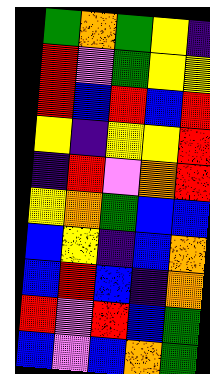[["green", "orange", "green", "yellow", "indigo"], ["red", "violet", "green", "yellow", "yellow"], ["red", "blue", "red", "blue", "red"], ["yellow", "indigo", "yellow", "yellow", "red"], ["indigo", "red", "violet", "orange", "red"], ["yellow", "orange", "green", "blue", "blue"], ["blue", "yellow", "indigo", "blue", "orange"], ["blue", "red", "blue", "indigo", "orange"], ["red", "violet", "red", "blue", "green"], ["blue", "violet", "blue", "orange", "green"]]